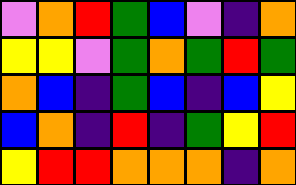[["violet", "orange", "red", "green", "blue", "violet", "indigo", "orange"], ["yellow", "yellow", "violet", "green", "orange", "green", "red", "green"], ["orange", "blue", "indigo", "green", "blue", "indigo", "blue", "yellow"], ["blue", "orange", "indigo", "red", "indigo", "green", "yellow", "red"], ["yellow", "red", "red", "orange", "orange", "orange", "indigo", "orange"]]